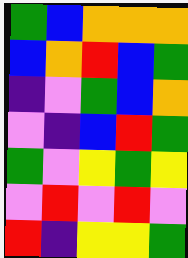[["green", "blue", "orange", "orange", "orange"], ["blue", "orange", "red", "blue", "green"], ["indigo", "violet", "green", "blue", "orange"], ["violet", "indigo", "blue", "red", "green"], ["green", "violet", "yellow", "green", "yellow"], ["violet", "red", "violet", "red", "violet"], ["red", "indigo", "yellow", "yellow", "green"]]